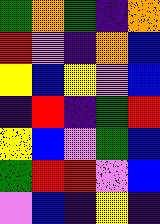[["green", "orange", "green", "indigo", "orange"], ["red", "violet", "indigo", "orange", "blue"], ["yellow", "blue", "yellow", "violet", "blue"], ["indigo", "red", "indigo", "green", "red"], ["yellow", "blue", "violet", "green", "blue"], ["green", "red", "red", "violet", "blue"], ["violet", "blue", "indigo", "yellow", "indigo"]]